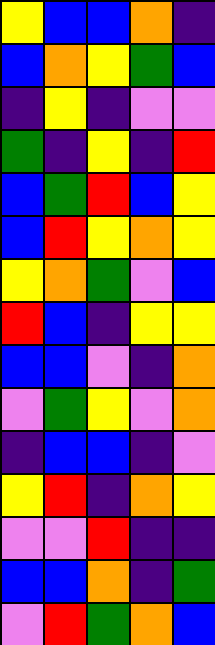[["yellow", "blue", "blue", "orange", "indigo"], ["blue", "orange", "yellow", "green", "blue"], ["indigo", "yellow", "indigo", "violet", "violet"], ["green", "indigo", "yellow", "indigo", "red"], ["blue", "green", "red", "blue", "yellow"], ["blue", "red", "yellow", "orange", "yellow"], ["yellow", "orange", "green", "violet", "blue"], ["red", "blue", "indigo", "yellow", "yellow"], ["blue", "blue", "violet", "indigo", "orange"], ["violet", "green", "yellow", "violet", "orange"], ["indigo", "blue", "blue", "indigo", "violet"], ["yellow", "red", "indigo", "orange", "yellow"], ["violet", "violet", "red", "indigo", "indigo"], ["blue", "blue", "orange", "indigo", "green"], ["violet", "red", "green", "orange", "blue"]]